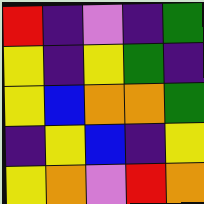[["red", "indigo", "violet", "indigo", "green"], ["yellow", "indigo", "yellow", "green", "indigo"], ["yellow", "blue", "orange", "orange", "green"], ["indigo", "yellow", "blue", "indigo", "yellow"], ["yellow", "orange", "violet", "red", "orange"]]